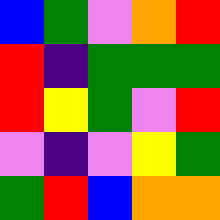[["blue", "green", "violet", "orange", "red"], ["red", "indigo", "green", "green", "green"], ["red", "yellow", "green", "violet", "red"], ["violet", "indigo", "violet", "yellow", "green"], ["green", "red", "blue", "orange", "orange"]]